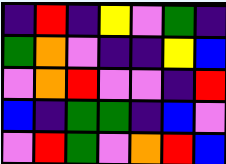[["indigo", "red", "indigo", "yellow", "violet", "green", "indigo"], ["green", "orange", "violet", "indigo", "indigo", "yellow", "blue"], ["violet", "orange", "red", "violet", "violet", "indigo", "red"], ["blue", "indigo", "green", "green", "indigo", "blue", "violet"], ["violet", "red", "green", "violet", "orange", "red", "blue"]]